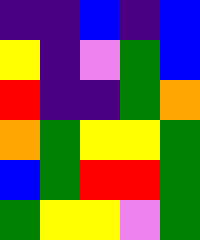[["indigo", "indigo", "blue", "indigo", "blue"], ["yellow", "indigo", "violet", "green", "blue"], ["red", "indigo", "indigo", "green", "orange"], ["orange", "green", "yellow", "yellow", "green"], ["blue", "green", "red", "red", "green"], ["green", "yellow", "yellow", "violet", "green"]]